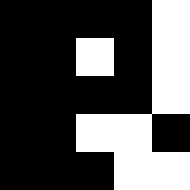[["black", "black", "black", "black", "white"], ["black", "black", "white", "black", "white"], ["black", "black", "black", "black", "white"], ["black", "black", "white", "white", "black"], ["black", "black", "black", "white", "white"]]